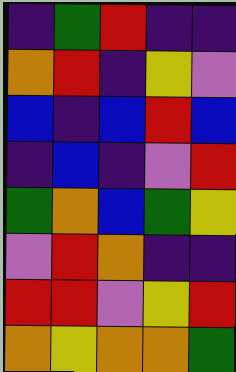[["indigo", "green", "red", "indigo", "indigo"], ["orange", "red", "indigo", "yellow", "violet"], ["blue", "indigo", "blue", "red", "blue"], ["indigo", "blue", "indigo", "violet", "red"], ["green", "orange", "blue", "green", "yellow"], ["violet", "red", "orange", "indigo", "indigo"], ["red", "red", "violet", "yellow", "red"], ["orange", "yellow", "orange", "orange", "green"]]